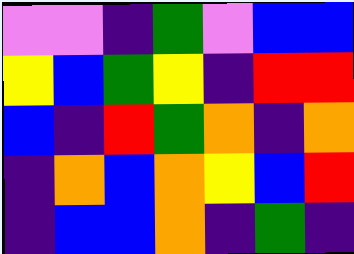[["violet", "violet", "indigo", "green", "violet", "blue", "blue"], ["yellow", "blue", "green", "yellow", "indigo", "red", "red"], ["blue", "indigo", "red", "green", "orange", "indigo", "orange"], ["indigo", "orange", "blue", "orange", "yellow", "blue", "red"], ["indigo", "blue", "blue", "orange", "indigo", "green", "indigo"]]